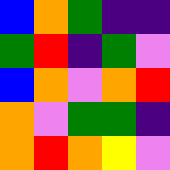[["blue", "orange", "green", "indigo", "indigo"], ["green", "red", "indigo", "green", "violet"], ["blue", "orange", "violet", "orange", "red"], ["orange", "violet", "green", "green", "indigo"], ["orange", "red", "orange", "yellow", "violet"]]